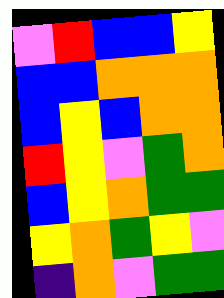[["violet", "red", "blue", "blue", "yellow"], ["blue", "blue", "orange", "orange", "orange"], ["blue", "yellow", "blue", "orange", "orange"], ["red", "yellow", "violet", "green", "orange"], ["blue", "yellow", "orange", "green", "green"], ["yellow", "orange", "green", "yellow", "violet"], ["indigo", "orange", "violet", "green", "green"]]